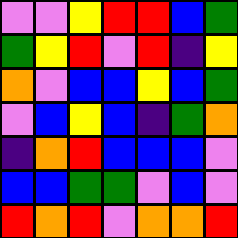[["violet", "violet", "yellow", "red", "red", "blue", "green"], ["green", "yellow", "red", "violet", "red", "indigo", "yellow"], ["orange", "violet", "blue", "blue", "yellow", "blue", "green"], ["violet", "blue", "yellow", "blue", "indigo", "green", "orange"], ["indigo", "orange", "red", "blue", "blue", "blue", "violet"], ["blue", "blue", "green", "green", "violet", "blue", "violet"], ["red", "orange", "red", "violet", "orange", "orange", "red"]]